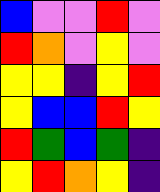[["blue", "violet", "violet", "red", "violet"], ["red", "orange", "violet", "yellow", "violet"], ["yellow", "yellow", "indigo", "yellow", "red"], ["yellow", "blue", "blue", "red", "yellow"], ["red", "green", "blue", "green", "indigo"], ["yellow", "red", "orange", "yellow", "indigo"]]